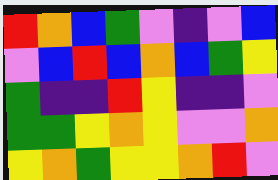[["red", "orange", "blue", "green", "violet", "indigo", "violet", "blue"], ["violet", "blue", "red", "blue", "orange", "blue", "green", "yellow"], ["green", "indigo", "indigo", "red", "yellow", "indigo", "indigo", "violet"], ["green", "green", "yellow", "orange", "yellow", "violet", "violet", "orange"], ["yellow", "orange", "green", "yellow", "yellow", "orange", "red", "violet"]]